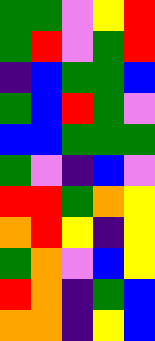[["green", "green", "violet", "yellow", "red"], ["green", "red", "violet", "green", "red"], ["indigo", "blue", "green", "green", "blue"], ["green", "blue", "red", "green", "violet"], ["blue", "blue", "green", "green", "green"], ["green", "violet", "indigo", "blue", "violet"], ["red", "red", "green", "orange", "yellow"], ["orange", "red", "yellow", "indigo", "yellow"], ["green", "orange", "violet", "blue", "yellow"], ["red", "orange", "indigo", "green", "blue"], ["orange", "orange", "indigo", "yellow", "blue"]]